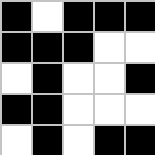[["black", "white", "black", "black", "black"], ["black", "black", "black", "white", "white"], ["white", "black", "white", "white", "black"], ["black", "black", "white", "white", "white"], ["white", "black", "white", "black", "black"]]